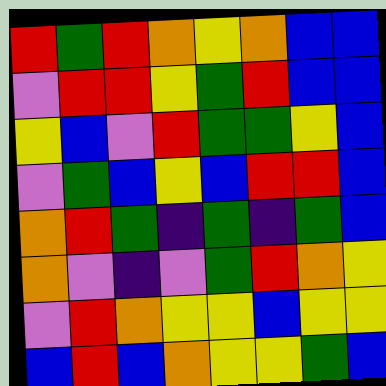[["red", "green", "red", "orange", "yellow", "orange", "blue", "blue"], ["violet", "red", "red", "yellow", "green", "red", "blue", "blue"], ["yellow", "blue", "violet", "red", "green", "green", "yellow", "blue"], ["violet", "green", "blue", "yellow", "blue", "red", "red", "blue"], ["orange", "red", "green", "indigo", "green", "indigo", "green", "blue"], ["orange", "violet", "indigo", "violet", "green", "red", "orange", "yellow"], ["violet", "red", "orange", "yellow", "yellow", "blue", "yellow", "yellow"], ["blue", "red", "blue", "orange", "yellow", "yellow", "green", "blue"]]